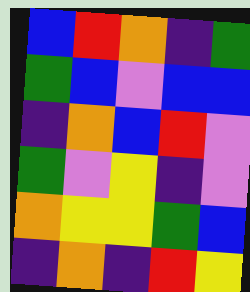[["blue", "red", "orange", "indigo", "green"], ["green", "blue", "violet", "blue", "blue"], ["indigo", "orange", "blue", "red", "violet"], ["green", "violet", "yellow", "indigo", "violet"], ["orange", "yellow", "yellow", "green", "blue"], ["indigo", "orange", "indigo", "red", "yellow"]]